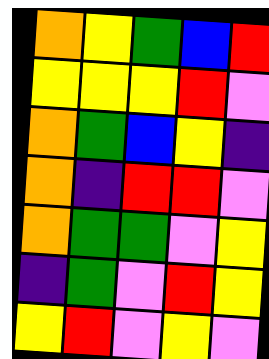[["orange", "yellow", "green", "blue", "red"], ["yellow", "yellow", "yellow", "red", "violet"], ["orange", "green", "blue", "yellow", "indigo"], ["orange", "indigo", "red", "red", "violet"], ["orange", "green", "green", "violet", "yellow"], ["indigo", "green", "violet", "red", "yellow"], ["yellow", "red", "violet", "yellow", "violet"]]